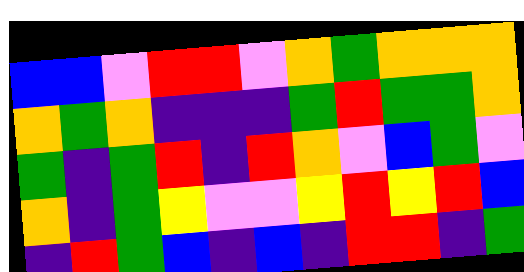[["blue", "blue", "violet", "red", "red", "violet", "orange", "green", "orange", "orange", "orange"], ["orange", "green", "orange", "indigo", "indigo", "indigo", "green", "red", "green", "green", "orange"], ["green", "indigo", "green", "red", "indigo", "red", "orange", "violet", "blue", "green", "violet"], ["orange", "indigo", "green", "yellow", "violet", "violet", "yellow", "red", "yellow", "red", "blue"], ["indigo", "red", "green", "blue", "indigo", "blue", "indigo", "red", "red", "indigo", "green"]]